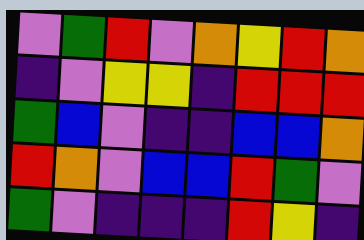[["violet", "green", "red", "violet", "orange", "yellow", "red", "orange"], ["indigo", "violet", "yellow", "yellow", "indigo", "red", "red", "red"], ["green", "blue", "violet", "indigo", "indigo", "blue", "blue", "orange"], ["red", "orange", "violet", "blue", "blue", "red", "green", "violet"], ["green", "violet", "indigo", "indigo", "indigo", "red", "yellow", "indigo"]]